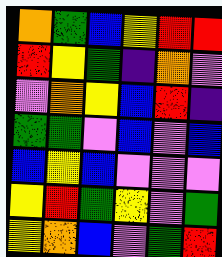[["orange", "green", "blue", "yellow", "red", "red"], ["red", "yellow", "green", "indigo", "orange", "violet"], ["violet", "orange", "yellow", "blue", "red", "indigo"], ["green", "green", "violet", "blue", "violet", "blue"], ["blue", "yellow", "blue", "violet", "violet", "violet"], ["yellow", "red", "green", "yellow", "violet", "green"], ["yellow", "orange", "blue", "violet", "green", "red"]]